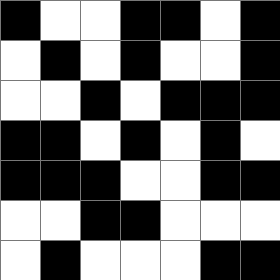[["black", "white", "white", "black", "black", "white", "black"], ["white", "black", "white", "black", "white", "white", "black"], ["white", "white", "black", "white", "black", "black", "black"], ["black", "black", "white", "black", "white", "black", "white"], ["black", "black", "black", "white", "white", "black", "black"], ["white", "white", "black", "black", "white", "white", "white"], ["white", "black", "white", "white", "white", "black", "black"]]